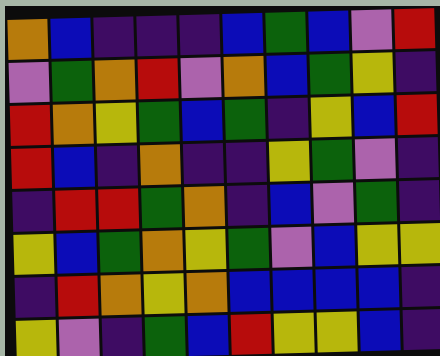[["orange", "blue", "indigo", "indigo", "indigo", "blue", "green", "blue", "violet", "red"], ["violet", "green", "orange", "red", "violet", "orange", "blue", "green", "yellow", "indigo"], ["red", "orange", "yellow", "green", "blue", "green", "indigo", "yellow", "blue", "red"], ["red", "blue", "indigo", "orange", "indigo", "indigo", "yellow", "green", "violet", "indigo"], ["indigo", "red", "red", "green", "orange", "indigo", "blue", "violet", "green", "indigo"], ["yellow", "blue", "green", "orange", "yellow", "green", "violet", "blue", "yellow", "yellow"], ["indigo", "red", "orange", "yellow", "orange", "blue", "blue", "blue", "blue", "indigo"], ["yellow", "violet", "indigo", "green", "blue", "red", "yellow", "yellow", "blue", "indigo"]]